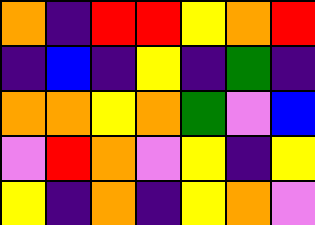[["orange", "indigo", "red", "red", "yellow", "orange", "red"], ["indigo", "blue", "indigo", "yellow", "indigo", "green", "indigo"], ["orange", "orange", "yellow", "orange", "green", "violet", "blue"], ["violet", "red", "orange", "violet", "yellow", "indigo", "yellow"], ["yellow", "indigo", "orange", "indigo", "yellow", "orange", "violet"]]